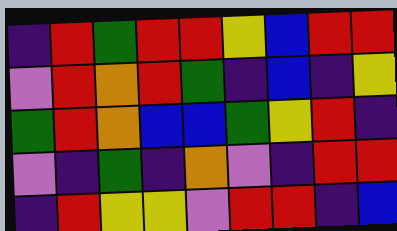[["indigo", "red", "green", "red", "red", "yellow", "blue", "red", "red"], ["violet", "red", "orange", "red", "green", "indigo", "blue", "indigo", "yellow"], ["green", "red", "orange", "blue", "blue", "green", "yellow", "red", "indigo"], ["violet", "indigo", "green", "indigo", "orange", "violet", "indigo", "red", "red"], ["indigo", "red", "yellow", "yellow", "violet", "red", "red", "indigo", "blue"]]